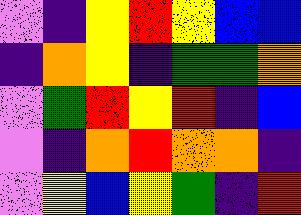[["violet", "indigo", "yellow", "red", "yellow", "blue", "blue"], ["indigo", "orange", "yellow", "indigo", "green", "green", "orange"], ["violet", "green", "red", "yellow", "red", "indigo", "blue"], ["violet", "indigo", "orange", "red", "orange", "orange", "indigo"], ["violet", "yellow", "blue", "yellow", "green", "indigo", "red"]]